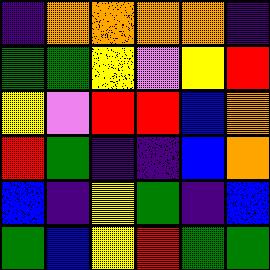[["indigo", "orange", "orange", "orange", "orange", "indigo"], ["green", "green", "yellow", "violet", "yellow", "red"], ["yellow", "violet", "red", "red", "blue", "orange"], ["red", "green", "indigo", "indigo", "blue", "orange"], ["blue", "indigo", "yellow", "green", "indigo", "blue"], ["green", "blue", "yellow", "red", "green", "green"]]